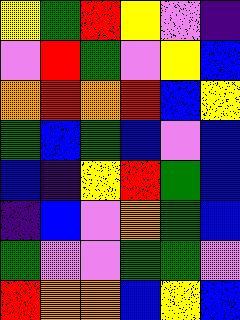[["yellow", "green", "red", "yellow", "violet", "indigo"], ["violet", "red", "green", "violet", "yellow", "blue"], ["orange", "red", "orange", "red", "blue", "yellow"], ["green", "blue", "green", "blue", "violet", "blue"], ["blue", "indigo", "yellow", "red", "green", "blue"], ["indigo", "blue", "violet", "orange", "green", "blue"], ["green", "violet", "violet", "green", "green", "violet"], ["red", "orange", "orange", "blue", "yellow", "blue"]]